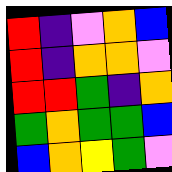[["red", "indigo", "violet", "orange", "blue"], ["red", "indigo", "orange", "orange", "violet"], ["red", "red", "green", "indigo", "orange"], ["green", "orange", "green", "green", "blue"], ["blue", "orange", "yellow", "green", "violet"]]